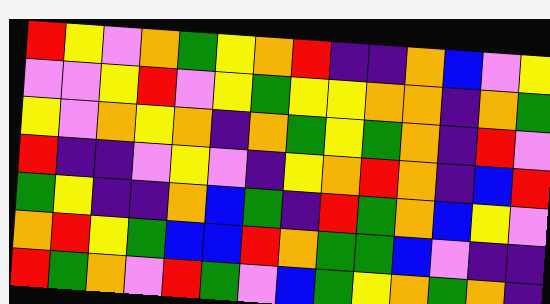[["red", "yellow", "violet", "orange", "green", "yellow", "orange", "red", "indigo", "indigo", "orange", "blue", "violet", "yellow"], ["violet", "violet", "yellow", "red", "violet", "yellow", "green", "yellow", "yellow", "orange", "orange", "indigo", "orange", "green"], ["yellow", "violet", "orange", "yellow", "orange", "indigo", "orange", "green", "yellow", "green", "orange", "indigo", "red", "violet"], ["red", "indigo", "indigo", "violet", "yellow", "violet", "indigo", "yellow", "orange", "red", "orange", "indigo", "blue", "red"], ["green", "yellow", "indigo", "indigo", "orange", "blue", "green", "indigo", "red", "green", "orange", "blue", "yellow", "violet"], ["orange", "red", "yellow", "green", "blue", "blue", "red", "orange", "green", "green", "blue", "violet", "indigo", "indigo"], ["red", "green", "orange", "violet", "red", "green", "violet", "blue", "green", "yellow", "orange", "green", "orange", "indigo"]]